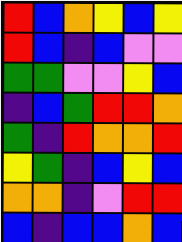[["red", "blue", "orange", "yellow", "blue", "yellow"], ["red", "blue", "indigo", "blue", "violet", "violet"], ["green", "green", "violet", "violet", "yellow", "blue"], ["indigo", "blue", "green", "red", "red", "orange"], ["green", "indigo", "red", "orange", "orange", "red"], ["yellow", "green", "indigo", "blue", "yellow", "blue"], ["orange", "orange", "indigo", "violet", "red", "red"], ["blue", "indigo", "blue", "blue", "orange", "blue"]]